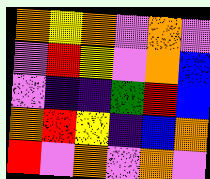[["orange", "yellow", "orange", "violet", "orange", "violet"], ["violet", "red", "yellow", "violet", "orange", "blue"], ["violet", "indigo", "indigo", "green", "red", "blue"], ["orange", "red", "yellow", "indigo", "blue", "orange"], ["red", "violet", "orange", "violet", "orange", "violet"]]